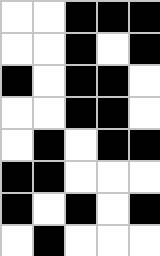[["white", "white", "black", "black", "black"], ["white", "white", "black", "white", "black"], ["black", "white", "black", "black", "white"], ["white", "white", "black", "black", "white"], ["white", "black", "white", "black", "black"], ["black", "black", "white", "white", "white"], ["black", "white", "black", "white", "black"], ["white", "black", "white", "white", "white"]]